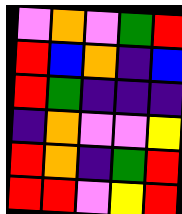[["violet", "orange", "violet", "green", "red"], ["red", "blue", "orange", "indigo", "blue"], ["red", "green", "indigo", "indigo", "indigo"], ["indigo", "orange", "violet", "violet", "yellow"], ["red", "orange", "indigo", "green", "red"], ["red", "red", "violet", "yellow", "red"]]